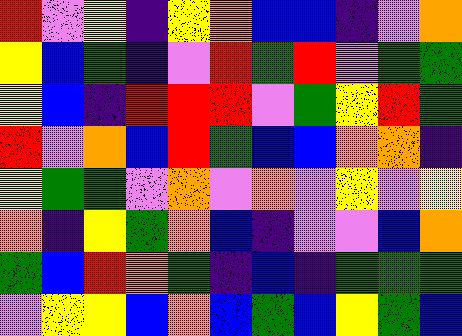[["red", "violet", "yellow", "indigo", "yellow", "orange", "blue", "blue", "indigo", "violet", "orange"], ["yellow", "blue", "green", "indigo", "violet", "red", "green", "red", "violet", "green", "green"], ["yellow", "blue", "indigo", "red", "red", "red", "violet", "green", "yellow", "red", "green"], ["red", "violet", "orange", "blue", "red", "green", "blue", "blue", "orange", "orange", "indigo"], ["yellow", "green", "green", "violet", "orange", "violet", "orange", "violet", "yellow", "violet", "yellow"], ["orange", "indigo", "yellow", "green", "orange", "blue", "indigo", "violet", "violet", "blue", "orange"], ["green", "blue", "red", "orange", "green", "indigo", "blue", "indigo", "green", "green", "green"], ["violet", "yellow", "yellow", "blue", "orange", "blue", "green", "blue", "yellow", "green", "blue"]]